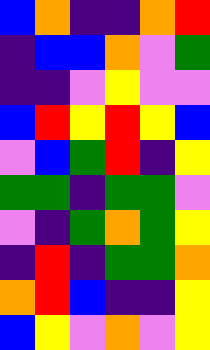[["blue", "orange", "indigo", "indigo", "orange", "red"], ["indigo", "blue", "blue", "orange", "violet", "green"], ["indigo", "indigo", "violet", "yellow", "violet", "violet"], ["blue", "red", "yellow", "red", "yellow", "blue"], ["violet", "blue", "green", "red", "indigo", "yellow"], ["green", "green", "indigo", "green", "green", "violet"], ["violet", "indigo", "green", "orange", "green", "yellow"], ["indigo", "red", "indigo", "green", "green", "orange"], ["orange", "red", "blue", "indigo", "indigo", "yellow"], ["blue", "yellow", "violet", "orange", "violet", "yellow"]]